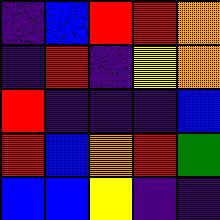[["indigo", "blue", "red", "red", "orange"], ["indigo", "red", "indigo", "yellow", "orange"], ["red", "indigo", "indigo", "indigo", "blue"], ["red", "blue", "orange", "red", "green"], ["blue", "blue", "yellow", "indigo", "indigo"]]